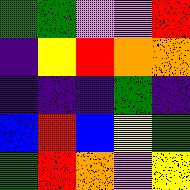[["green", "green", "violet", "violet", "red"], ["indigo", "yellow", "red", "orange", "orange"], ["indigo", "indigo", "indigo", "green", "indigo"], ["blue", "red", "blue", "yellow", "green"], ["green", "red", "orange", "violet", "yellow"]]